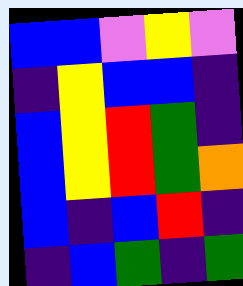[["blue", "blue", "violet", "yellow", "violet"], ["indigo", "yellow", "blue", "blue", "indigo"], ["blue", "yellow", "red", "green", "indigo"], ["blue", "yellow", "red", "green", "orange"], ["blue", "indigo", "blue", "red", "indigo"], ["indigo", "blue", "green", "indigo", "green"]]